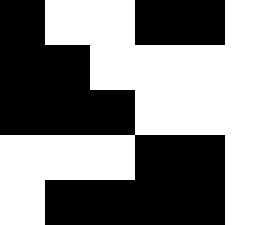[["black", "white", "white", "black", "black", "white"], ["black", "black", "white", "white", "white", "white"], ["black", "black", "black", "white", "white", "white"], ["white", "white", "white", "black", "black", "white"], ["white", "black", "black", "black", "black", "white"]]